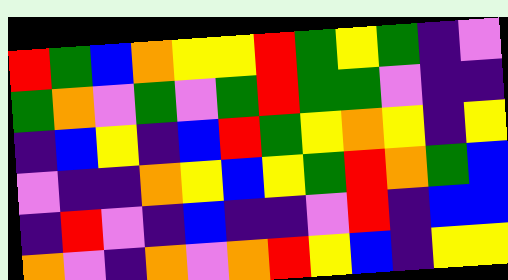[["red", "green", "blue", "orange", "yellow", "yellow", "red", "green", "yellow", "green", "indigo", "violet"], ["green", "orange", "violet", "green", "violet", "green", "red", "green", "green", "violet", "indigo", "indigo"], ["indigo", "blue", "yellow", "indigo", "blue", "red", "green", "yellow", "orange", "yellow", "indigo", "yellow"], ["violet", "indigo", "indigo", "orange", "yellow", "blue", "yellow", "green", "red", "orange", "green", "blue"], ["indigo", "red", "violet", "indigo", "blue", "indigo", "indigo", "violet", "red", "indigo", "blue", "blue"], ["orange", "violet", "indigo", "orange", "violet", "orange", "red", "yellow", "blue", "indigo", "yellow", "yellow"]]